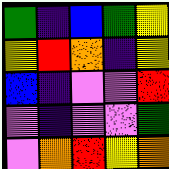[["green", "indigo", "blue", "green", "yellow"], ["yellow", "red", "orange", "indigo", "yellow"], ["blue", "indigo", "violet", "violet", "red"], ["violet", "indigo", "violet", "violet", "green"], ["violet", "orange", "red", "yellow", "orange"]]